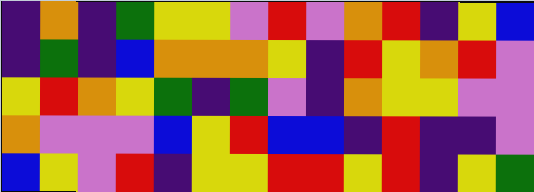[["indigo", "orange", "indigo", "green", "yellow", "yellow", "violet", "red", "violet", "orange", "red", "indigo", "yellow", "blue"], ["indigo", "green", "indigo", "blue", "orange", "orange", "orange", "yellow", "indigo", "red", "yellow", "orange", "red", "violet"], ["yellow", "red", "orange", "yellow", "green", "indigo", "green", "violet", "indigo", "orange", "yellow", "yellow", "violet", "violet"], ["orange", "violet", "violet", "violet", "blue", "yellow", "red", "blue", "blue", "indigo", "red", "indigo", "indigo", "violet"], ["blue", "yellow", "violet", "red", "indigo", "yellow", "yellow", "red", "red", "yellow", "red", "indigo", "yellow", "green"]]